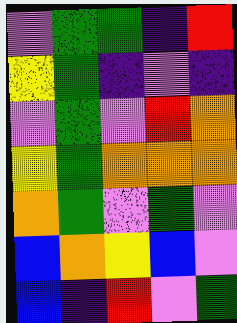[["violet", "green", "green", "indigo", "red"], ["yellow", "green", "indigo", "violet", "indigo"], ["violet", "green", "violet", "red", "orange"], ["yellow", "green", "orange", "orange", "orange"], ["orange", "green", "violet", "green", "violet"], ["blue", "orange", "yellow", "blue", "violet"], ["blue", "indigo", "red", "violet", "green"]]